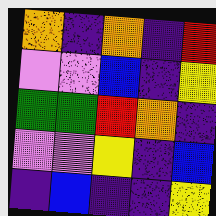[["orange", "indigo", "orange", "indigo", "red"], ["violet", "violet", "blue", "indigo", "yellow"], ["green", "green", "red", "orange", "indigo"], ["violet", "violet", "yellow", "indigo", "blue"], ["indigo", "blue", "indigo", "indigo", "yellow"]]